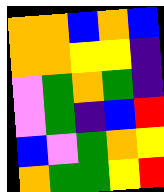[["orange", "orange", "blue", "orange", "blue"], ["orange", "orange", "yellow", "yellow", "indigo"], ["violet", "green", "orange", "green", "indigo"], ["violet", "green", "indigo", "blue", "red"], ["blue", "violet", "green", "orange", "yellow"], ["orange", "green", "green", "yellow", "red"]]